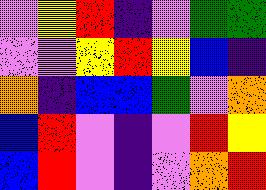[["violet", "yellow", "red", "indigo", "violet", "green", "green"], ["violet", "violet", "yellow", "red", "yellow", "blue", "indigo"], ["orange", "indigo", "blue", "blue", "green", "violet", "orange"], ["blue", "red", "violet", "indigo", "violet", "red", "yellow"], ["blue", "red", "violet", "indigo", "violet", "orange", "red"]]